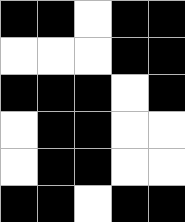[["black", "black", "white", "black", "black"], ["white", "white", "white", "black", "black"], ["black", "black", "black", "white", "black"], ["white", "black", "black", "white", "white"], ["white", "black", "black", "white", "white"], ["black", "black", "white", "black", "black"]]